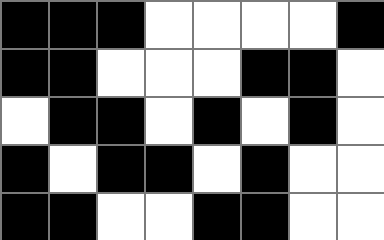[["black", "black", "black", "white", "white", "white", "white", "black"], ["black", "black", "white", "white", "white", "black", "black", "white"], ["white", "black", "black", "white", "black", "white", "black", "white"], ["black", "white", "black", "black", "white", "black", "white", "white"], ["black", "black", "white", "white", "black", "black", "white", "white"]]